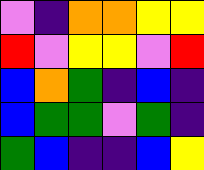[["violet", "indigo", "orange", "orange", "yellow", "yellow"], ["red", "violet", "yellow", "yellow", "violet", "red"], ["blue", "orange", "green", "indigo", "blue", "indigo"], ["blue", "green", "green", "violet", "green", "indigo"], ["green", "blue", "indigo", "indigo", "blue", "yellow"]]